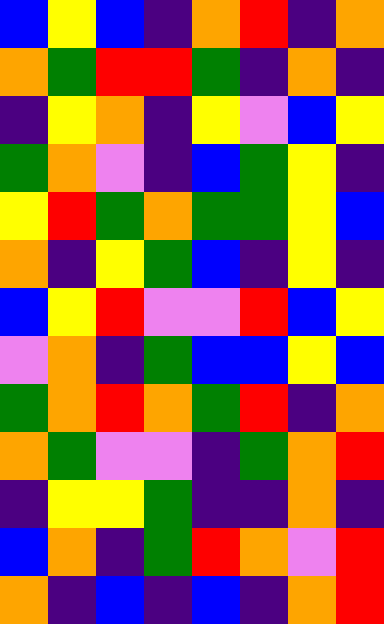[["blue", "yellow", "blue", "indigo", "orange", "red", "indigo", "orange"], ["orange", "green", "red", "red", "green", "indigo", "orange", "indigo"], ["indigo", "yellow", "orange", "indigo", "yellow", "violet", "blue", "yellow"], ["green", "orange", "violet", "indigo", "blue", "green", "yellow", "indigo"], ["yellow", "red", "green", "orange", "green", "green", "yellow", "blue"], ["orange", "indigo", "yellow", "green", "blue", "indigo", "yellow", "indigo"], ["blue", "yellow", "red", "violet", "violet", "red", "blue", "yellow"], ["violet", "orange", "indigo", "green", "blue", "blue", "yellow", "blue"], ["green", "orange", "red", "orange", "green", "red", "indigo", "orange"], ["orange", "green", "violet", "violet", "indigo", "green", "orange", "red"], ["indigo", "yellow", "yellow", "green", "indigo", "indigo", "orange", "indigo"], ["blue", "orange", "indigo", "green", "red", "orange", "violet", "red"], ["orange", "indigo", "blue", "indigo", "blue", "indigo", "orange", "red"]]